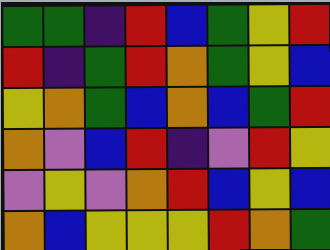[["green", "green", "indigo", "red", "blue", "green", "yellow", "red"], ["red", "indigo", "green", "red", "orange", "green", "yellow", "blue"], ["yellow", "orange", "green", "blue", "orange", "blue", "green", "red"], ["orange", "violet", "blue", "red", "indigo", "violet", "red", "yellow"], ["violet", "yellow", "violet", "orange", "red", "blue", "yellow", "blue"], ["orange", "blue", "yellow", "yellow", "yellow", "red", "orange", "green"]]